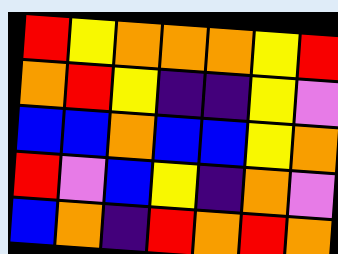[["red", "yellow", "orange", "orange", "orange", "yellow", "red"], ["orange", "red", "yellow", "indigo", "indigo", "yellow", "violet"], ["blue", "blue", "orange", "blue", "blue", "yellow", "orange"], ["red", "violet", "blue", "yellow", "indigo", "orange", "violet"], ["blue", "orange", "indigo", "red", "orange", "red", "orange"]]